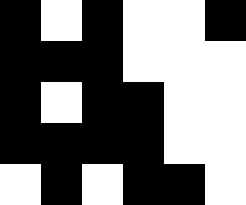[["black", "white", "black", "white", "white", "black"], ["black", "black", "black", "white", "white", "white"], ["black", "white", "black", "black", "white", "white"], ["black", "black", "black", "black", "white", "white"], ["white", "black", "white", "black", "black", "white"]]